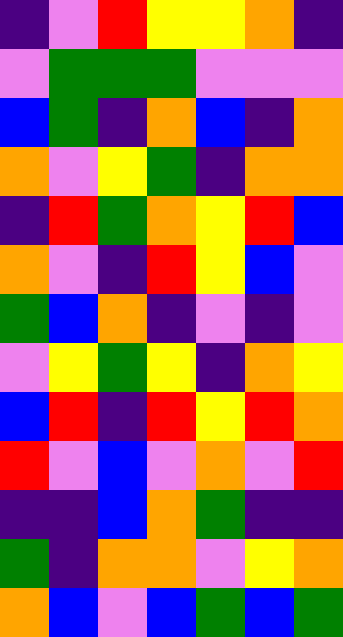[["indigo", "violet", "red", "yellow", "yellow", "orange", "indigo"], ["violet", "green", "green", "green", "violet", "violet", "violet"], ["blue", "green", "indigo", "orange", "blue", "indigo", "orange"], ["orange", "violet", "yellow", "green", "indigo", "orange", "orange"], ["indigo", "red", "green", "orange", "yellow", "red", "blue"], ["orange", "violet", "indigo", "red", "yellow", "blue", "violet"], ["green", "blue", "orange", "indigo", "violet", "indigo", "violet"], ["violet", "yellow", "green", "yellow", "indigo", "orange", "yellow"], ["blue", "red", "indigo", "red", "yellow", "red", "orange"], ["red", "violet", "blue", "violet", "orange", "violet", "red"], ["indigo", "indigo", "blue", "orange", "green", "indigo", "indigo"], ["green", "indigo", "orange", "orange", "violet", "yellow", "orange"], ["orange", "blue", "violet", "blue", "green", "blue", "green"]]